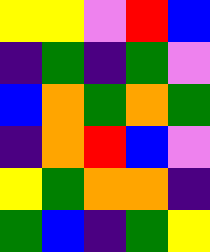[["yellow", "yellow", "violet", "red", "blue"], ["indigo", "green", "indigo", "green", "violet"], ["blue", "orange", "green", "orange", "green"], ["indigo", "orange", "red", "blue", "violet"], ["yellow", "green", "orange", "orange", "indigo"], ["green", "blue", "indigo", "green", "yellow"]]